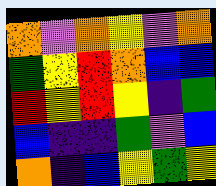[["orange", "violet", "orange", "yellow", "violet", "orange"], ["green", "yellow", "red", "orange", "blue", "blue"], ["red", "yellow", "red", "yellow", "indigo", "green"], ["blue", "indigo", "indigo", "green", "violet", "blue"], ["orange", "indigo", "blue", "yellow", "green", "yellow"]]